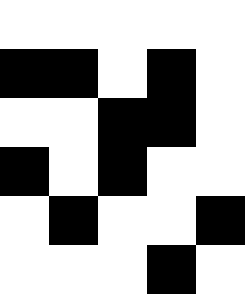[["white", "white", "white", "white", "white"], ["black", "black", "white", "black", "white"], ["white", "white", "black", "black", "white"], ["black", "white", "black", "white", "white"], ["white", "black", "white", "white", "black"], ["white", "white", "white", "black", "white"]]